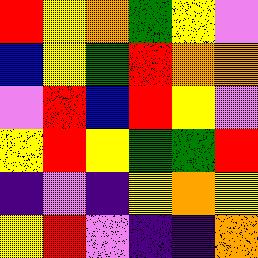[["red", "yellow", "orange", "green", "yellow", "violet"], ["blue", "yellow", "green", "red", "orange", "orange"], ["violet", "red", "blue", "red", "yellow", "violet"], ["yellow", "red", "yellow", "green", "green", "red"], ["indigo", "violet", "indigo", "yellow", "orange", "yellow"], ["yellow", "red", "violet", "indigo", "indigo", "orange"]]